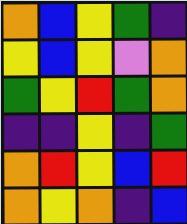[["orange", "blue", "yellow", "green", "indigo"], ["yellow", "blue", "yellow", "violet", "orange"], ["green", "yellow", "red", "green", "orange"], ["indigo", "indigo", "yellow", "indigo", "green"], ["orange", "red", "yellow", "blue", "red"], ["orange", "yellow", "orange", "indigo", "blue"]]